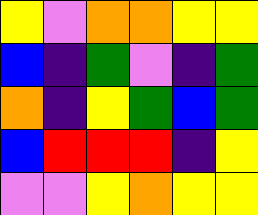[["yellow", "violet", "orange", "orange", "yellow", "yellow"], ["blue", "indigo", "green", "violet", "indigo", "green"], ["orange", "indigo", "yellow", "green", "blue", "green"], ["blue", "red", "red", "red", "indigo", "yellow"], ["violet", "violet", "yellow", "orange", "yellow", "yellow"]]